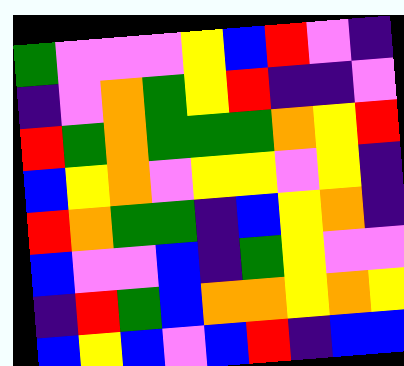[["green", "violet", "violet", "violet", "yellow", "blue", "red", "violet", "indigo"], ["indigo", "violet", "orange", "green", "yellow", "red", "indigo", "indigo", "violet"], ["red", "green", "orange", "green", "green", "green", "orange", "yellow", "red"], ["blue", "yellow", "orange", "violet", "yellow", "yellow", "violet", "yellow", "indigo"], ["red", "orange", "green", "green", "indigo", "blue", "yellow", "orange", "indigo"], ["blue", "violet", "violet", "blue", "indigo", "green", "yellow", "violet", "violet"], ["indigo", "red", "green", "blue", "orange", "orange", "yellow", "orange", "yellow"], ["blue", "yellow", "blue", "violet", "blue", "red", "indigo", "blue", "blue"]]